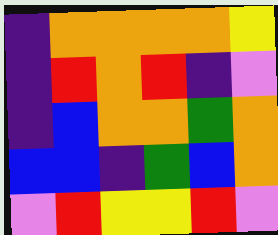[["indigo", "orange", "orange", "orange", "orange", "yellow"], ["indigo", "red", "orange", "red", "indigo", "violet"], ["indigo", "blue", "orange", "orange", "green", "orange"], ["blue", "blue", "indigo", "green", "blue", "orange"], ["violet", "red", "yellow", "yellow", "red", "violet"]]